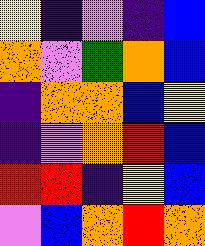[["yellow", "indigo", "violet", "indigo", "blue"], ["orange", "violet", "green", "orange", "blue"], ["indigo", "orange", "orange", "blue", "yellow"], ["indigo", "violet", "orange", "red", "blue"], ["red", "red", "indigo", "yellow", "blue"], ["violet", "blue", "orange", "red", "orange"]]